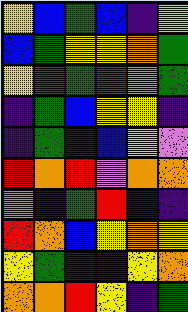[["yellow", "blue", "green", "blue", "indigo", "yellow"], ["blue", "green", "yellow", "yellow", "orange", "green"], ["yellow", "green", "green", "red", "violet", "green"], ["indigo", "green", "blue", "yellow", "yellow", "indigo"], ["indigo", "green", "indigo", "blue", "yellow", "violet"], ["red", "orange", "red", "violet", "orange", "orange"], ["orange", "blue", "green", "red", "blue", "indigo"], ["red", "orange", "blue", "yellow", "orange", "yellow"], ["yellow", "green", "indigo", "blue", "yellow", "orange"], ["orange", "orange", "red", "yellow", "indigo", "green"]]